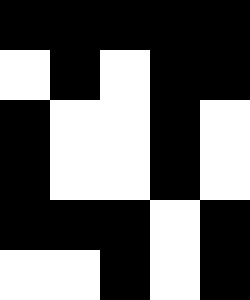[["black", "black", "black", "black", "black"], ["white", "black", "white", "black", "black"], ["black", "white", "white", "black", "white"], ["black", "white", "white", "black", "white"], ["black", "black", "black", "white", "black"], ["white", "white", "black", "white", "black"]]